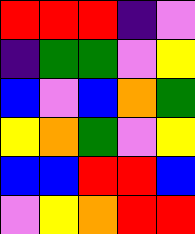[["red", "red", "red", "indigo", "violet"], ["indigo", "green", "green", "violet", "yellow"], ["blue", "violet", "blue", "orange", "green"], ["yellow", "orange", "green", "violet", "yellow"], ["blue", "blue", "red", "red", "blue"], ["violet", "yellow", "orange", "red", "red"]]